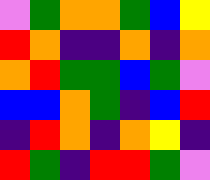[["violet", "green", "orange", "orange", "green", "blue", "yellow"], ["red", "orange", "indigo", "indigo", "orange", "indigo", "orange"], ["orange", "red", "green", "green", "blue", "green", "violet"], ["blue", "blue", "orange", "green", "indigo", "blue", "red"], ["indigo", "red", "orange", "indigo", "orange", "yellow", "indigo"], ["red", "green", "indigo", "red", "red", "green", "violet"]]